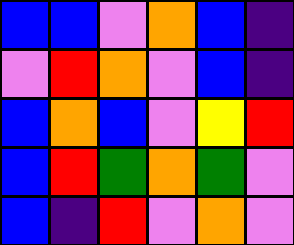[["blue", "blue", "violet", "orange", "blue", "indigo"], ["violet", "red", "orange", "violet", "blue", "indigo"], ["blue", "orange", "blue", "violet", "yellow", "red"], ["blue", "red", "green", "orange", "green", "violet"], ["blue", "indigo", "red", "violet", "orange", "violet"]]